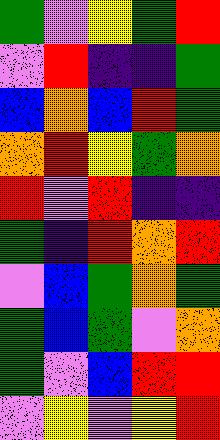[["green", "violet", "yellow", "green", "red"], ["violet", "red", "indigo", "indigo", "green"], ["blue", "orange", "blue", "red", "green"], ["orange", "red", "yellow", "green", "orange"], ["red", "violet", "red", "indigo", "indigo"], ["green", "indigo", "red", "orange", "red"], ["violet", "blue", "green", "orange", "green"], ["green", "blue", "green", "violet", "orange"], ["green", "violet", "blue", "red", "red"], ["violet", "yellow", "violet", "yellow", "red"]]